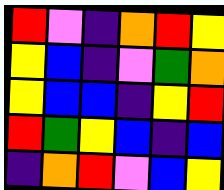[["red", "violet", "indigo", "orange", "red", "yellow"], ["yellow", "blue", "indigo", "violet", "green", "orange"], ["yellow", "blue", "blue", "indigo", "yellow", "red"], ["red", "green", "yellow", "blue", "indigo", "blue"], ["indigo", "orange", "red", "violet", "blue", "yellow"]]